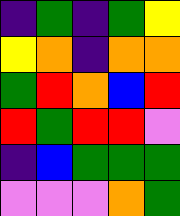[["indigo", "green", "indigo", "green", "yellow"], ["yellow", "orange", "indigo", "orange", "orange"], ["green", "red", "orange", "blue", "red"], ["red", "green", "red", "red", "violet"], ["indigo", "blue", "green", "green", "green"], ["violet", "violet", "violet", "orange", "green"]]